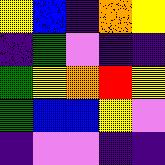[["yellow", "blue", "indigo", "orange", "yellow"], ["indigo", "green", "violet", "indigo", "indigo"], ["green", "yellow", "orange", "red", "yellow"], ["green", "blue", "blue", "yellow", "violet"], ["indigo", "violet", "violet", "indigo", "indigo"]]